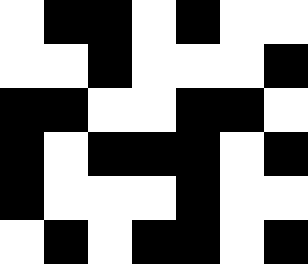[["white", "black", "black", "white", "black", "white", "white"], ["white", "white", "black", "white", "white", "white", "black"], ["black", "black", "white", "white", "black", "black", "white"], ["black", "white", "black", "black", "black", "white", "black"], ["black", "white", "white", "white", "black", "white", "white"], ["white", "black", "white", "black", "black", "white", "black"]]